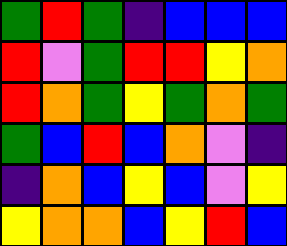[["green", "red", "green", "indigo", "blue", "blue", "blue"], ["red", "violet", "green", "red", "red", "yellow", "orange"], ["red", "orange", "green", "yellow", "green", "orange", "green"], ["green", "blue", "red", "blue", "orange", "violet", "indigo"], ["indigo", "orange", "blue", "yellow", "blue", "violet", "yellow"], ["yellow", "orange", "orange", "blue", "yellow", "red", "blue"]]